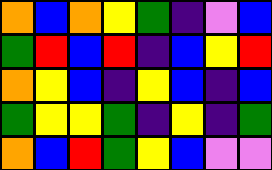[["orange", "blue", "orange", "yellow", "green", "indigo", "violet", "blue"], ["green", "red", "blue", "red", "indigo", "blue", "yellow", "red"], ["orange", "yellow", "blue", "indigo", "yellow", "blue", "indigo", "blue"], ["green", "yellow", "yellow", "green", "indigo", "yellow", "indigo", "green"], ["orange", "blue", "red", "green", "yellow", "blue", "violet", "violet"]]